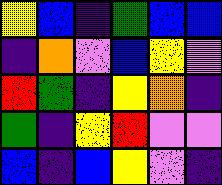[["yellow", "blue", "indigo", "green", "blue", "blue"], ["indigo", "orange", "violet", "blue", "yellow", "violet"], ["red", "green", "indigo", "yellow", "orange", "indigo"], ["green", "indigo", "yellow", "red", "violet", "violet"], ["blue", "indigo", "blue", "yellow", "violet", "indigo"]]